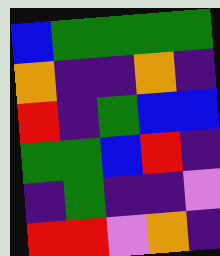[["blue", "green", "green", "green", "green"], ["orange", "indigo", "indigo", "orange", "indigo"], ["red", "indigo", "green", "blue", "blue"], ["green", "green", "blue", "red", "indigo"], ["indigo", "green", "indigo", "indigo", "violet"], ["red", "red", "violet", "orange", "indigo"]]